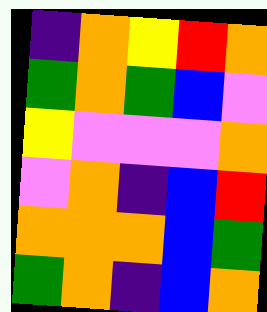[["indigo", "orange", "yellow", "red", "orange"], ["green", "orange", "green", "blue", "violet"], ["yellow", "violet", "violet", "violet", "orange"], ["violet", "orange", "indigo", "blue", "red"], ["orange", "orange", "orange", "blue", "green"], ["green", "orange", "indigo", "blue", "orange"]]